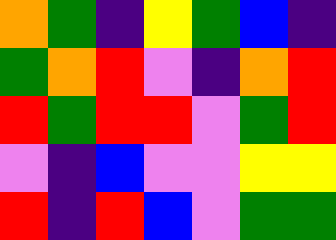[["orange", "green", "indigo", "yellow", "green", "blue", "indigo"], ["green", "orange", "red", "violet", "indigo", "orange", "red"], ["red", "green", "red", "red", "violet", "green", "red"], ["violet", "indigo", "blue", "violet", "violet", "yellow", "yellow"], ["red", "indigo", "red", "blue", "violet", "green", "green"]]